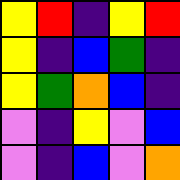[["yellow", "red", "indigo", "yellow", "red"], ["yellow", "indigo", "blue", "green", "indigo"], ["yellow", "green", "orange", "blue", "indigo"], ["violet", "indigo", "yellow", "violet", "blue"], ["violet", "indigo", "blue", "violet", "orange"]]